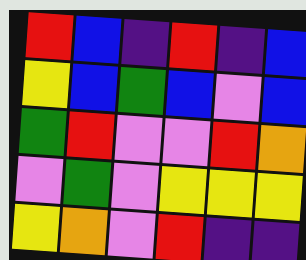[["red", "blue", "indigo", "red", "indigo", "blue"], ["yellow", "blue", "green", "blue", "violet", "blue"], ["green", "red", "violet", "violet", "red", "orange"], ["violet", "green", "violet", "yellow", "yellow", "yellow"], ["yellow", "orange", "violet", "red", "indigo", "indigo"]]